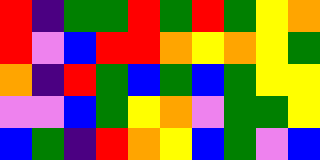[["red", "indigo", "green", "green", "red", "green", "red", "green", "yellow", "orange"], ["red", "violet", "blue", "red", "red", "orange", "yellow", "orange", "yellow", "green"], ["orange", "indigo", "red", "green", "blue", "green", "blue", "green", "yellow", "yellow"], ["violet", "violet", "blue", "green", "yellow", "orange", "violet", "green", "green", "yellow"], ["blue", "green", "indigo", "red", "orange", "yellow", "blue", "green", "violet", "blue"]]